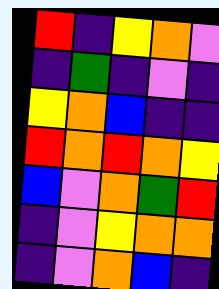[["red", "indigo", "yellow", "orange", "violet"], ["indigo", "green", "indigo", "violet", "indigo"], ["yellow", "orange", "blue", "indigo", "indigo"], ["red", "orange", "red", "orange", "yellow"], ["blue", "violet", "orange", "green", "red"], ["indigo", "violet", "yellow", "orange", "orange"], ["indigo", "violet", "orange", "blue", "indigo"]]